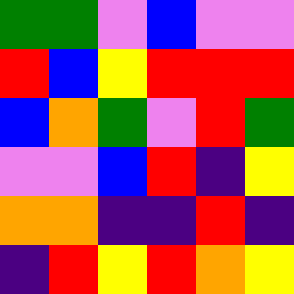[["green", "green", "violet", "blue", "violet", "violet"], ["red", "blue", "yellow", "red", "red", "red"], ["blue", "orange", "green", "violet", "red", "green"], ["violet", "violet", "blue", "red", "indigo", "yellow"], ["orange", "orange", "indigo", "indigo", "red", "indigo"], ["indigo", "red", "yellow", "red", "orange", "yellow"]]